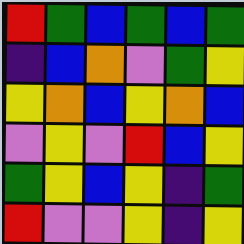[["red", "green", "blue", "green", "blue", "green"], ["indigo", "blue", "orange", "violet", "green", "yellow"], ["yellow", "orange", "blue", "yellow", "orange", "blue"], ["violet", "yellow", "violet", "red", "blue", "yellow"], ["green", "yellow", "blue", "yellow", "indigo", "green"], ["red", "violet", "violet", "yellow", "indigo", "yellow"]]